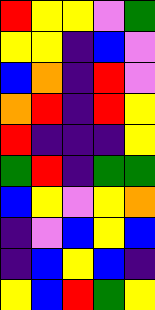[["red", "yellow", "yellow", "violet", "green"], ["yellow", "yellow", "indigo", "blue", "violet"], ["blue", "orange", "indigo", "red", "violet"], ["orange", "red", "indigo", "red", "yellow"], ["red", "indigo", "indigo", "indigo", "yellow"], ["green", "red", "indigo", "green", "green"], ["blue", "yellow", "violet", "yellow", "orange"], ["indigo", "violet", "blue", "yellow", "blue"], ["indigo", "blue", "yellow", "blue", "indigo"], ["yellow", "blue", "red", "green", "yellow"]]